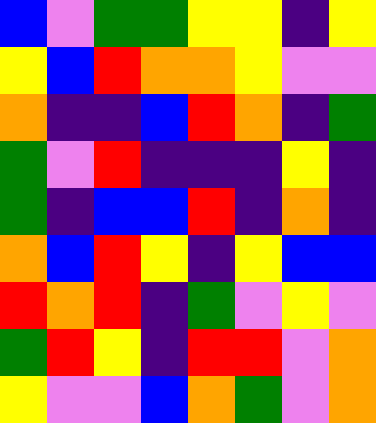[["blue", "violet", "green", "green", "yellow", "yellow", "indigo", "yellow"], ["yellow", "blue", "red", "orange", "orange", "yellow", "violet", "violet"], ["orange", "indigo", "indigo", "blue", "red", "orange", "indigo", "green"], ["green", "violet", "red", "indigo", "indigo", "indigo", "yellow", "indigo"], ["green", "indigo", "blue", "blue", "red", "indigo", "orange", "indigo"], ["orange", "blue", "red", "yellow", "indigo", "yellow", "blue", "blue"], ["red", "orange", "red", "indigo", "green", "violet", "yellow", "violet"], ["green", "red", "yellow", "indigo", "red", "red", "violet", "orange"], ["yellow", "violet", "violet", "blue", "orange", "green", "violet", "orange"]]